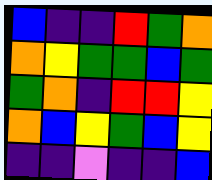[["blue", "indigo", "indigo", "red", "green", "orange"], ["orange", "yellow", "green", "green", "blue", "green"], ["green", "orange", "indigo", "red", "red", "yellow"], ["orange", "blue", "yellow", "green", "blue", "yellow"], ["indigo", "indigo", "violet", "indigo", "indigo", "blue"]]